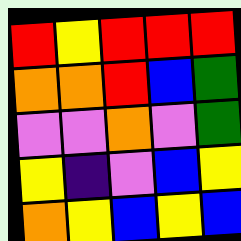[["red", "yellow", "red", "red", "red"], ["orange", "orange", "red", "blue", "green"], ["violet", "violet", "orange", "violet", "green"], ["yellow", "indigo", "violet", "blue", "yellow"], ["orange", "yellow", "blue", "yellow", "blue"]]